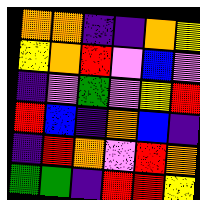[["orange", "orange", "indigo", "indigo", "orange", "yellow"], ["yellow", "orange", "red", "violet", "blue", "violet"], ["indigo", "violet", "green", "violet", "yellow", "red"], ["red", "blue", "indigo", "orange", "blue", "indigo"], ["indigo", "red", "orange", "violet", "red", "orange"], ["green", "green", "indigo", "red", "red", "yellow"]]